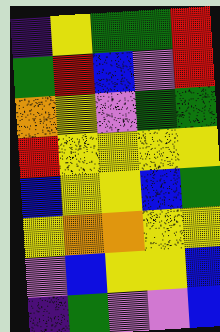[["indigo", "yellow", "green", "green", "red"], ["green", "red", "blue", "violet", "red"], ["orange", "yellow", "violet", "green", "green"], ["red", "yellow", "yellow", "yellow", "yellow"], ["blue", "yellow", "yellow", "blue", "green"], ["yellow", "orange", "orange", "yellow", "yellow"], ["violet", "blue", "yellow", "yellow", "blue"], ["indigo", "green", "violet", "violet", "blue"]]